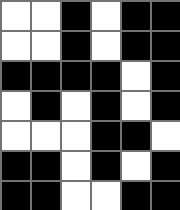[["white", "white", "black", "white", "black", "black"], ["white", "white", "black", "white", "black", "black"], ["black", "black", "black", "black", "white", "black"], ["white", "black", "white", "black", "white", "black"], ["white", "white", "white", "black", "black", "white"], ["black", "black", "white", "black", "white", "black"], ["black", "black", "white", "white", "black", "black"]]